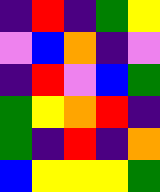[["indigo", "red", "indigo", "green", "yellow"], ["violet", "blue", "orange", "indigo", "violet"], ["indigo", "red", "violet", "blue", "green"], ["green", "yellow", "orange", "red", "indigo"], ["green", "indigo", "red", "indigo", "orange"], ["blue", "yellow", "yellow", "yellow", "green"]]